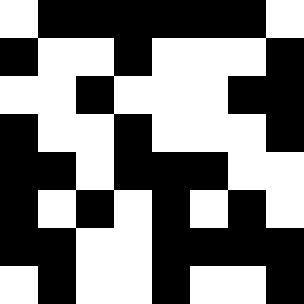[["white", "black", "black", "black", "black", "black", "black", "white"], ["black", "white", "white", "black", "white", "white", "white", "black"], ["white", "white", "black", "white", "white", "white", "black", "black"], ["black", "white", "white", "black", "white", "white", "white", "black"], ["black", "black", "white", "black", "black", "black", "white", "white"], ["black", "white", "black", "white", "black", "white", "black", "white"], ["black", "black", "white", "white", "black", "black", "black", "black"], ["white", "black", "white", "white", "black", "white", "white", "black"]]